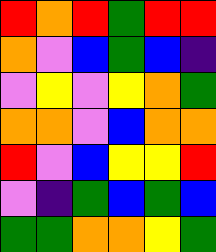[["red", "orange", "red", "green", "red", "red"], ["orange", "violet", "blue", "green", "blue", "indigo"], ["violet", "yellow", "violet", "yellow", "orange", "green"], ["orange", "orange", "violet", "blue", "orange", "orange"], ["red", "violet", "blue", "yellow", "yellow", "red"], ["violet", "indigo", "green", "blue", "green", "blue"], ["green", "green", "orange", "orange", "yellow", "green"]]